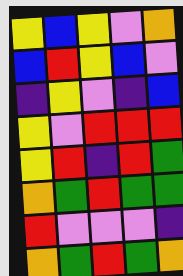[["yellow", "blue", "yellow", "violet", "orange"], ["blue", "red", "yellow", "blue", "violet"], ["indigo", "yellow", "violet", "indigo", "blue"], ["yellow", "violet", "red", "red", "red"], ["yellow", "red", "indigo", "red", "green"], ["orange", "green", "red", "green", "green"], ["red", "violet", "violet", "violet", "indigo"], ["orange", "green", "red", "green", "orange"]]